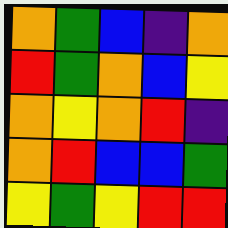[["orange", "green", "blue", "indigo", "orange"], ["red", "green", "orange", "blue", "yellow"], ["orange", "yellow", "orange", "red", "indigo"], ["orange", "red", "blue", "blue", "green"], ["yellow", "green", "yellow", "red", "red"]]